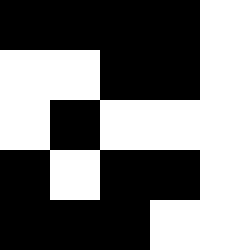[["black", "black", "black", "black", "white"], ["white", "white", "black", "black", "white"], ["white", "black", "white", "white", "white"], ["black", "white", "black", "black", "white"], ["black", "black", "black", "white", "white"]]